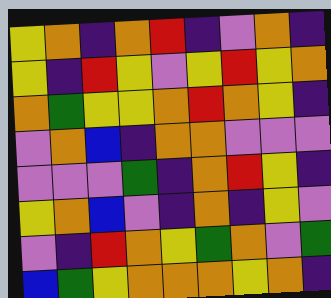[["yellow", "orange", "indigo", "orange", "red", "indigo", "violet", "orange", "indigo"], ["yellow", "indigo", "red", "yellow", "violet", "yellow", "red", "yellow", "orange"], ["orange", "green", "yellow", "yellow", "orange", "red", "orange", "yellow", "indigo"], ["violet", "orange", "blue", "indigo", "orange", "orange", "violet", "violet", "violet"], ["violet", "violet", "violet", "green", "indigo", "orange", "red", "yellow", "indigo"], ["yellow", "orange", "blue", "violet", "indigo", "orange", "indigo", "yellow", "violet"], ["violet", "indigo", "red", "orange", "yellow", "green", "orange", "violet", "green"], ["blue", "green", "yellow", "orange", "orange", "orange", "yellow", "orange", "indigo"]]